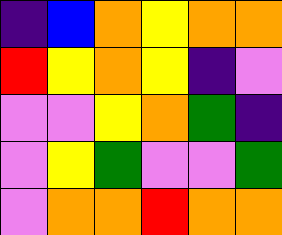[["indigo", "blue", "orange", "yellow", "orange", "orange"], ["red", "yellow", "orange", "yellow", "indigo", "violet"], ["violet", "violet", "yellow", "orange", "green", "indigo"], ["violet", "yellow", "green", "violet", "violet", "green"], ["violet", "orange", "orange", "red", "orange", "orange"]]